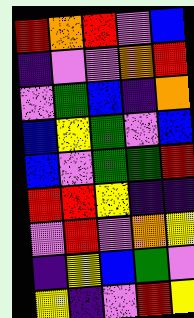[["red", "orange", "red", "violet", "blue"], ["indigo", "violet", "violet", "orange", "red"], ["violet", "green", "blue", "indigo", "orange"], ["blue", "yellow", "green", "violet", "blue"], ["blue", "violet", "green", "green", "red"], ["red", "red", "yellow", "indigo", "indigo"], ["violet", "red", "violet", "orange", "yellow"], ["indigo", "yellow", "blue", "green", "violet"], ["yellow", "indigo", "violet", "red", "yellow"]]